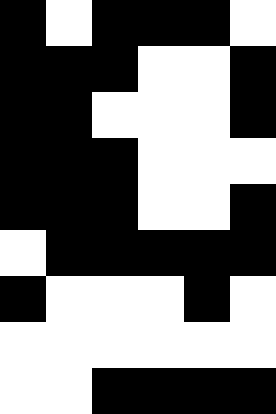[["black", "white", "black", "black", "black", "white"], ["black", "black", "black", "white", "white", "black"], ["black", "black", "white", "white", "white", "black"], ["black", "black", "black", "white", "white", "white"], ["black", "black", "black", "white", "white", "black"], ["white", "black", "black", "black", "black", "black"], ["black", "white", "white", "white", "black", "white"], ["white", "white", "white", "white", "white", "white"], ["white", "white", "black", "black", "black", "black"]]